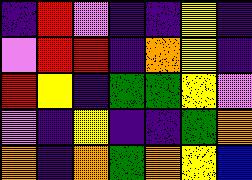[["indigo", "red", "violet", "indigo", "indigo", "yellow", "indigo"], ["violet", "red", "red", "indigo", "orange", "yellow", "indigo"], ["red", "yellow", "indigo", "green", "green", "yellow", "violet"], ["violet", "indigo", "yellow", "indigo", "indigo", "green", "orange"], ["orange", "indigo", "orange", "green", "orange", "yellow", "blue"]]